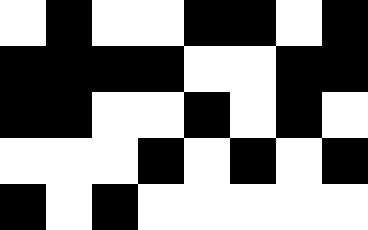[["white", "black", "white", "white", "black", "black", "white", "black"], ["black", "black", "black", "black", "white", "white", "black", "black"], ["black", "black", "white", "white", "black", "white", "black", "white"], ["white", "white", "white", "black", "white", "black", "white", "black"], ["black", "white", "black", "white", "white", "white", "white", "white"]]